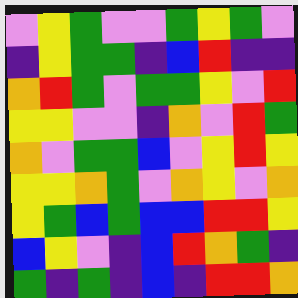[["violet", "yellow", "green", "violet", "violet", "green", "yellow", "green", "violet"], ["indigo", "yellow", "green", "green", "indigo", "blue", "red", "indigo", "indigo"], ["orange", "red", "green", "violet", "green", "green", "yellow", "violet", "red"], ["yellow", "yellow", "violet", "violet", "indigo", "orange", "violet", "red", "green"], ["orange", "violet", "green", "green", "blue", "violet", "yellow", "red", "yellow"], ["yellow", "yellow", "orange", "green", "violet", "orange", "yellow", "violet", "orange"], ["yellow", "green", "blue", "green", "blue", "blue", "red", "red", "yellow"], ["blue", "yellow", "violet", "indigo", "blue", "red", "orange", "green", "indigo"], ["green", "indigo", "green", "indigo", "blue", "indigo", "red", "red", "orange"]]